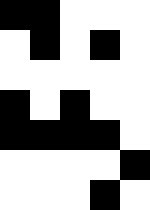[["black", "black", "white", "white", "white"], ["white", "black", "white", "black", "white"], ["white", "white", "white", "white", "white"], ["black", "white", "black", "white", "white"], ["black", "black", "black", "black", "white"], ["white", "white", "white", "white", "black"], ["white", "white", "white", "black", "white"]]